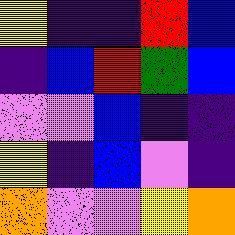[["yellow", "indigo", "indigo", "red", "blue"], ["indigo", "blue", "red", "green", "blue"], ["violet", "violet", "blue", "indigo", "indigo"], ["yellow", "indigo", "blue", "violet", "indigo"], ["orange", "violet", "violet", "yellow", "orange"]]